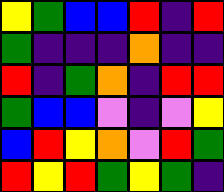[["yellow", "green", "blue", "blue", "red", "indigo", "red"], ["green", "indigo", "indigo", "indigo", "orange", "indigo", "indigo"], ["red", "indigo", "green", "orange", "indigo", "red", "red"], ["green", "blue", "blue", "violet", "indigo", "violet", "yellow"], ["blue", "red", "yellow", "orange", "violet", "red", "green"], ["red", "yellow", "red", "green", "yellow", "green", "indigo"]]